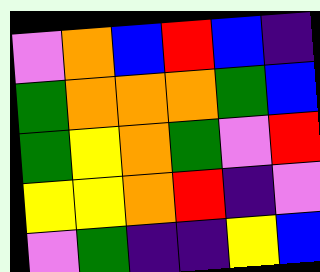[["violet", "orange", "blue", "red", "blue", "indigo"], ["green", "orange", "orange", "orange", "green", "blue"], ["green", "yellow", "orange", "green", "violet", "red"], ["yellow", "yellow", "orange", "red", "indigo", "violet"], ["violet", "green", "indigo", "indigo", "yellow", "blue"]]